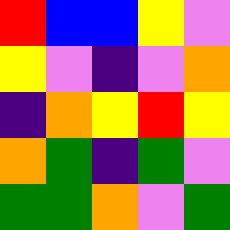[["red", "blue", "blue", "yellow", "violet"], ["yellow", "violet", "indigo", "violet", "orange"], ["indigo", "orange", "yellow", "red", "yellow"], ["orange", "green", "indigo", "green", "violet"], ["green", "green", "orange", "violet", "green"]]